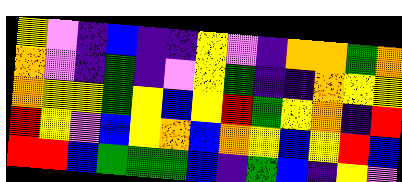[["yellow", "violet", "indigo", "blue", "indigo", "indigo", "yellow", "violet", "indigo", "orange", "orange", "green", "orange"], ["orange", "violet", "indigo", "green", "indigo", "violet", "yellow", "green", "indigo", "indigo", "orange", "yellow", "yellow"], ["orange", "yellow", "yellow", "green", "yellow", "blue", "yellow", "red", "green", "yellow", "orange", "indigo", "red"], ["red", "yellow", "violet", "blue", "yellow", "orange", "blue", "orange", "yellow", "blue", "yellow", "red", "blue"], ["red", "red", "blue", "green", "green", "green", "blue", "indigo", "green", "blue", "indigo", "yellow", "violet"]]